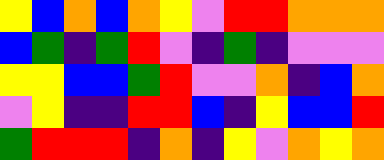[["yellow", "blue", "orange", "blue", "orange", "yellow", "violet", "red", "red", "orange", "orange", "orange"], ["blue", "green", "indigo", "green", "red", "violet", "indigo", "green", "indigo", "violet", "violet", "violet"], ["yellow", "yellow", "blue", "blue", "green", "red", "violet", "violet", "orange", "indigo", "blue", "orange"], ["violet", "yellow", "indigo", "indigo", "red", "red", "blue", "indigo", "yellow", "blue", "blue", "red"], ["green", "red", "red", "red", "indigo", "orange", "indigo", "yellow", "violet", "orange", "yellow", "orange"]]